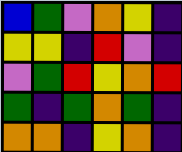[["blue", "green", "violet", "orange", "yellow", "indigo"], ["yellow", "yellow", "indigo", "red", "violet", "indigo"], ["violet", "green", "red", "yellow", "orange", "red"], ["green", "indigo", "green", "orange", "green", "indigo"], ["orange", "orange", "indigo", "yellow", "orange", "indigo"]]